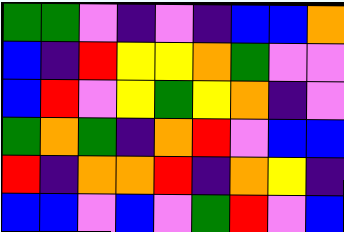[["green", "green", "violet", "indigo", "violet", "indigo", "blue", "blue", "orange"], ["blue", "indigo", "red", "yellow", "yellow", "orange", "green", "violet", "violet"], ["blue", "red", "violet", "yellow", "green", "yellow", "orange", "indigo", "violet"], ["green", "orange", "green", "indigo", "orange", "red", "violet", "blue", "blue"], ["red", "indigo", "orange", "orange", "red", "indigo", "orange", "yellow", "indigo"], ["blue", "blue", "violet", "blue", "violet", "green", "red", "violet", "blue"]]